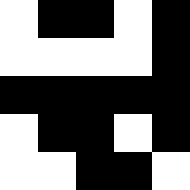[["white", "black", "black", "white", "black"], ["white", "white", "white", "white", "black"], ["black", "black", "black", "black", "black"], ["white", "black", "black", "white", "black"], ["white", "white", "black", "black", "white"]]